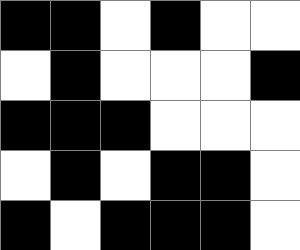[["black", "black", "white", "black", "white", "white"], ["white", "black", "white", "white", "white", "black"], ["black", "black", "black", "white", "white", "white"], ["white", "black", "white", "black", "black", "white"], ["black", "white", "black", "black", "black", "white"]]